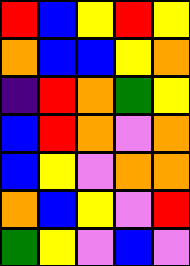[["red", "blue", "yellow", "red", "yellow"], ["orange", "blue", "blue", "yellow", "orange"], ["indigo", "red", "orange", "green", "yellow"], ["blue", "red", "orange", "violet", "orange"], ["blue", "yellow", "violet", "orange", "orange"], ["orange", "blue", "yellow", "violet", "red"], ["green", "yellow", "violet", "blue", "violet"]]